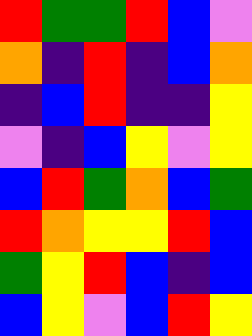[["red", "green", "green", "red", "blue", "violet"], ["orange", "indigo", "red", "indigo", "blue", "orange"], ["indigo", "blue", "red", "indigo", "indigo", "yellow"], ["violet", "indigo", "blue", "yellow", "violet", "yellow"], ["blue", "red", "green", "orange", "blue", "green"], ["red", "orange", "yellow", "yellow", "red", "blue"], ["green", "yellow", "red", "blue", "indigo", "blue"], ["blue", "yellow", "violet", "blue", "red", "yellow"]]